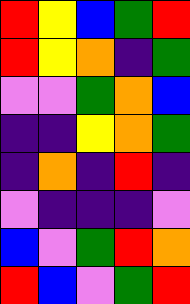[["red", "yellow", "blue", "green", "red"], ["red", "yellow", "orange", "indigo", "green"], ["violet", "violet", "green", "orange", "blue"], ["indigo", "indigo", "yellow", "orange", "green"], ["indigo", "orange", "indigo", "red", "indigo"], ["violet", "indigo", "indigo", "indigo", "violet"], ["blue", "violet", "green", "red", "orange"], ["red", "blue", "violet", "green", "red"]]